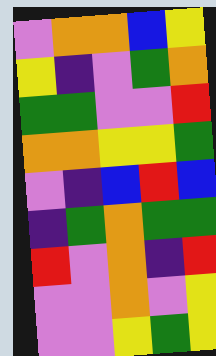[["violet", "orange", "orange", "blue", "yellow"], ["yellow", "indigo", "violet", "green", "orange"], ["green", "green", "violet", "violet", "red"], ["orange", "orange", "yellow", "yellow", "green"], ["violet", "indigo", "blue", "red", "blue"], ["indigo", "green", "orange", "green", "green"], ["red", "violet", "orange", "indigo", "red"], ["violet", "violet", "orange", "violet", "yellow"], ["violet", "violet", "yellow", "green", "yellow"]]